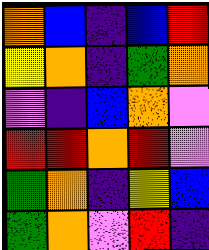[["orange", "blue", "indigo", "blue", "red"], ["yellow", "orange", "indigo", "green", "orange"], ["violet", "indigo", "blue", "orange", "violet"], ["red", "red", "orange", "red", "violet"], ["green", "orange", "indigo", "yellow", "blue"], ["green", "orange", "violet", "red", "indigo"]]